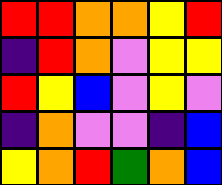[["red", "red", "orange", "orange", "yellow", "red"], ["indigo", "red", "orange", "violet", "yellow", "yellow"], ["red", "yellow", "blue", "violet", "yellow", "violet"], ["indigo", "orange", "violet", "violet", "indigo", "blue"], ["yellow", "orange", "red", "green", "orange", "blue"]]